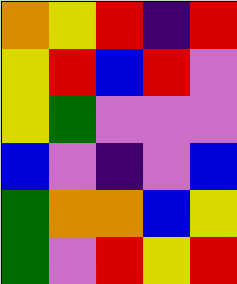[["orange", "yellow", "red", "indigo", "red"], ["yellow", "red", "blue", "red", "violet"], ["yellow", "green", "violet", "violet", "violet"], ["blue", "violet", "indigo", "violet", "blue"], ["green", "orange", "orange", "blue", "yellow"], ["green", "violet", "red", "yellow", "red"]]